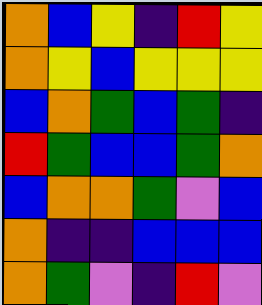[["orange", "blue", "yellow", "indigo", "red", "yellow"], ["orange", "yellow", "blue", "yellow", "yellow", "yellow"], ["blue", "orange", "green", "blue", "green", "indigo"], ["red", "green", "blue", "blue", "green", "orange"], ["blue", "orange", "orange", "green", "violet", "blue"], ["orange", "indigo", "indigo", "blue", "blue", "blue"], ["orange", "green", "violet", "indigo", "red", "violet"]]